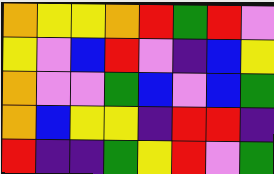[["orange", "yellow", "yellow", "orange", "red", "green", "red", "violet"], ["yellow", "violet", "blue", "red", "violet", "indigo", "blue", "yellow"], ["orange", "violet", "violet", "green", "blue", "violet", "blue", "green"], ["orange", "blue", "yellow", "yellow", "indigo", "red", "red", "indigo"], ["red", "indigo", "indigo", "green", "yellow", "red", "violet", "green"]]